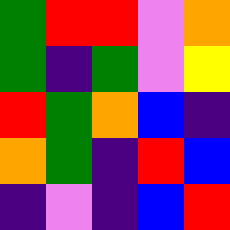[["green", "red", "red", "violet", "orange"], ["green", "indigo", "green", "violet", "yellow"], ["red", "green", "orange", "blue", "indigo"], ["orange", "green", "indigo", "red", "blue"], ["indigo", "violet", "indigo", "blue", "red"]]